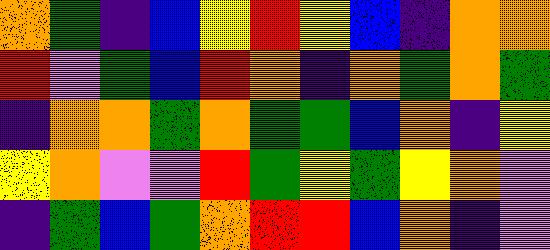[["orange", "green", "indigo", "blue", "yellow", "red", "yellow", "blue", "indigo", "orange", "orange"], ["red", "violet", "green", "blue", "red", "orange", "indigo", "orange", "green", "orange", "green"], ["indigo", "orange", "orange", "green", "orange", "green", "green", "blue", "orange", "indigo", "yellow"], ["yellow", "orange", "violet", "violet", "red", "green", "yellow", "green", "yellow", "orange", "violet"], ["indigo", "green", "blue", "green", "orange", "red", "red", "blue", "orange", "indigo", "violet"]]